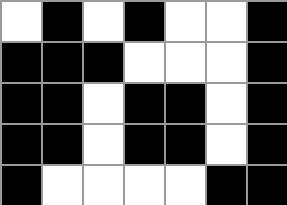[["white", "black", "white", "black", "white", "white", "black"], ["black", "black", "black", "white", "white", "white", "black"], ["black", "black", "white", "black", "black", "white", "black"], ["black", "black", "white", "black", "black", "white", "black"], ["black", "white", "white", "white", "white", "black", "black"]]